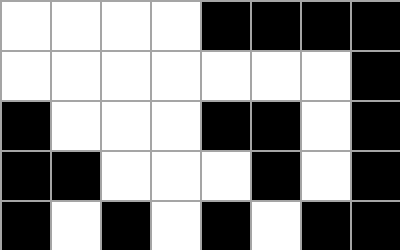[["white", "white", "white", "white", "black", "black", "black", "black"], ["white", "white", "white", "white", "white", "white", "white", "black"], ["black", "white", "white", "white", "black", "black", "white", "black"], ["black", "black", "white", "white", "white", "black", "white", "black"], ["black", "white", "black", "white", "black", "white", "black", "black"]]